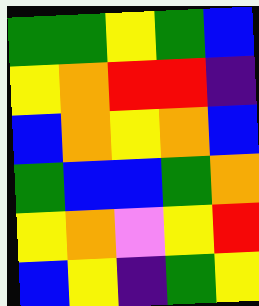[["green", "green", "yellow", "green", "blue"], ["yellow", "orange", "red", "red", "indigo"], ["blue", "orange", "yellow", "orange", "blue"], ["green", "blue", "blue", "green", "orange"], ["yellow", "orange", "violet", "yellow", "red"], ["blue", "yellow", "indigo", "green", "yellow"]]